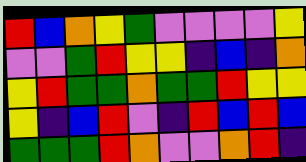[["red", "blue", "orange", "yellow", "green", "violet", "violet", "violet", "violet", "yellow"], ["violet", "violet", "green", "red", "yellow", "yellow", "indigo", "blue", "indigo", "orange"], ["yellow", "red", "green", "green", "orange", "green", "green", "red", "yellow", "yellow"], ["yellow", "indigo", "blue", "red", "violet", "indigo", "red", "blue", "red", "blue"], ["green", "green", "green", "red", "orange", "violet", "violet", "orange", "red", "indigo"]]